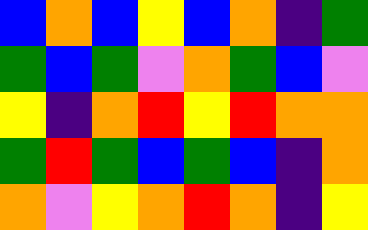[["blue", "orange", "blue", "yellow", "blue", "orange", "indigo", "green"], ["green", "blue", "green", "violet", "orange", "green", "blue", "violet"], ["yellow", "indigo", "orange", "red", "yellow", "red", "orange", "orange"], ["green", "red", "green", "blue", "green", "blue", "indigo", "orange"], ["orange", "violet", "yellow", "orange", "red", "orange", "indigo", "yellow"]]